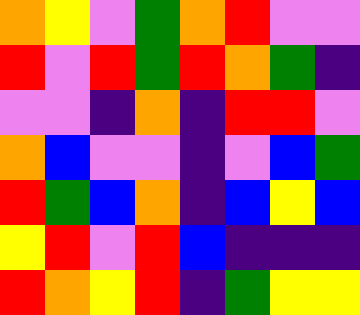[["orange", "yellow", "violet", "green", "orange", "red", "violet", "violet"], ["red", "violet", "red", "green", "red", "orange", "green", "indigo"], ["violet", "violet", "indigo", "orange", "indigo", "red", "red", "violet"], ["orange", "blue", "violet", "violet", "indigo", "violet", "blue", "green"], ["red", "green", "blue", "orange", "indigo", "blue", "yellow", "blue"], ["yellow", "red", "violet", "red", "blue", "indigo", "indigo", "indigo"], ["red", "orange", "yellow", "red", "indigo", "green", "yellow", "yellow"]]